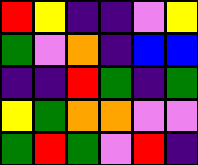[["red", "yellow", "indigo", "indigo", "violet", "yellow"], ["green", "violet", "orange", "indigo", "blue", "blue"], ["indigo", "indigo", "red", "green", "indigo", "green"], ["yellow", "green", "orange", "orange", "violet", "violet"], ["green", "red", "green", "violet", "red", "indigo"]]